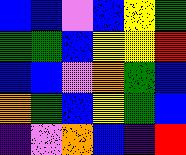[["blue", "blue", "violet", "blue", "yellow", "green"], ["green", "green", "blue", "yellow", "yellow", "red"], ["blue", "blue", "violet", "orange", "green", "blue"], ["orange", "green", "blue", "yellow", "green", "blue"], ["indigo", "violet", "orange", "blue", "indigo", "red"]]